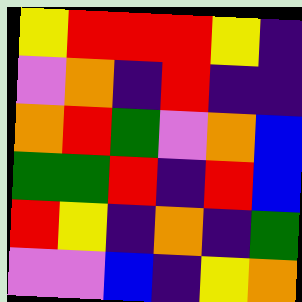[["yellow", "red", "red", "red", "yellow", "indigo"], ["violet", "orange", "indigo", "red", "indigo", "indigo"], ["orange", "red", "green", "violet", "orange", "blue"], ["green", "green", "red", "indigo", "red", "blue"], ["red", "yellow", "indigo", "orange", "indigo", "green"], ["violet", "violet", "blue", "indigo", "yellow", "orange"]]